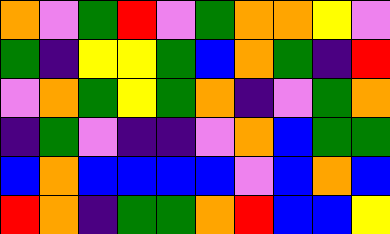[["orange", "violet", "green", "red", "violet", "green", "orange", "orange", "yellow", "violet"], ["green", "indigo", "yellow", "yellow", "green", "blue", "orange", "green", "indigo", "red"], ["violet", "orange", "green", "yellow", "green", "orange", "indigo", "violet", "green", "orange"], ["indigo", "green", "violet", "indigo", "indigo", "violet", "orange", "blue", "green", "green"], ["blue", "orange", "blue", "blue", "blue", "blue", "violet", "blue", "orange", "blue"], ["red", "orange", "indigo", "green", "green", "orange", "red", "blue", "blue", "yellow"]]